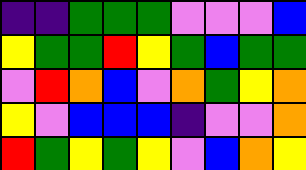[["indigo", "indigo", "green", "green", "green", "violet", "violet", "violet", "blue"], ["yellow", "green", "green", "red", "yellow", "green", "blue", "green", "green"], ["violet", "red", "orange", "blue", "violet", "orange", "green", "yellow", "orange"], ["yellow", "violet", "blue", "blue", "blue", "indigo", "violet", "violet", "orange"], ["red", "green", "yellow", "green", "yellow", "violet", "blue", "orange", "yellow"]]